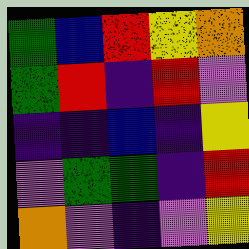[["green", "blue", "red", "yellow", "orange"], ["green", "red", "indigo", "red", "violet"], ["indigo", "indigo", "blue", "indigo", "yellow"], ["violet", "green", "green", "indigo", "red"], ["orange", "violet", "indigo", "violet", "yellow"]]